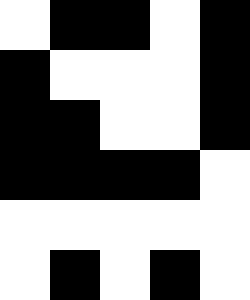[["white", "black", "black", "white", "black"], ["black", "white", "white", "white", "black"], ["black", "black", "white", "white", "black"], ["black", "black", "black", "black", "white"], ["white", "white", "white", "white", "white"], ["white", "black", "white", "black", "white"]]